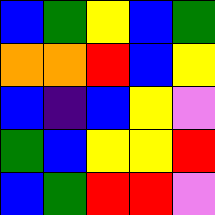[["blue", "green", "yellow", "blue", "green"], ["orange", "orange", "red", "blue", "yellow"], ["blue", "indigo", "blue", "yellow", "violet"], ["green", "blue", "yellow", "yellow", "red"], ["blue", "green", "red", "red", "violet"]]